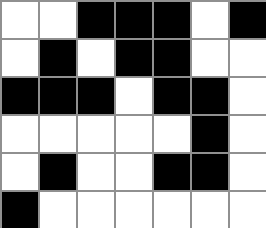[["white", "white", "black", "black", "black", "white", "black"], ["white", "black", "white", "black", "black", "white", "white"], ["black", "black", "black", "white", "black", "black", "white"], ["white", "white", "white", "white", "white", "black", "white"], ["white", "black", "white", "white", "black", "black", "white"], ["black", "white", "white", "white", "white", "white", "white"]]